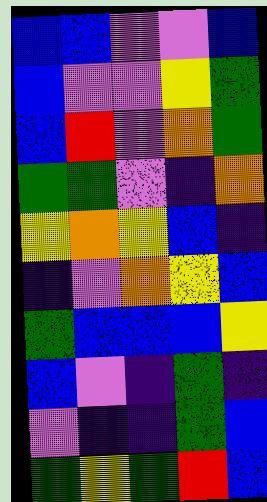[["blue", "blue", "violet", "violet", "blue"], ["blue", "violet", "violet", "yellow", "green"], ["blue", "red", "violet", "orange", "green"], ["green", "green", "violet", "indigo", "orange"], ["yellow", "orange", "yellow", "blue", "indigo"], ["indigo", "violet", "orange", "yellow", "blue"], ["green", "blue", "blue", "blue", "yellow"], ["blue", "violet", "indigo", "green", "indigo"], ["violet", "indigo", "indigo", "green", "blue"], ["green", "yellow", "green", "red", "blue"]]